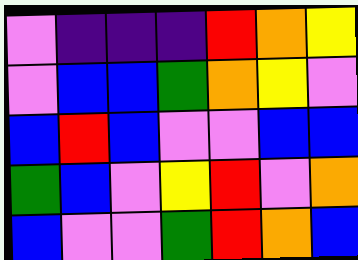[["violet", "indigo", "indigo", "indigo", "red", "orange", "yellow"], ["violet", "blue", "blue", "green", "orange", "yellow", "violet"], ["blue", "red", "blue", "violet", "violet", "blue", "blue"], ["green", "blue", "violet", "yellow", "red", "violet", "orange"], ["blue", "violet", "violet", "green", "red", "orange", "blue"]]